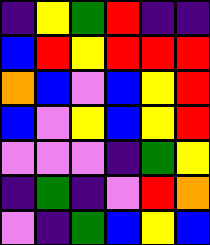[["indigo", "yellow", "green", "red", "indigo", "indigo"], ["blue", "red", "yellow", "red", "red", "red"], ["orange", "blue", "violet", "blue", "yellow", "red"], ["blue", "violet", "yellow", "blue", "yellow", "red"], ["violet", "violet", "violet", "indigo", "green", "yellow"], ["indigo", "green", "indigo", "violet", "red", "orange"], ["violet", "indigo", "green", "blue", "yellow", "blue"]]